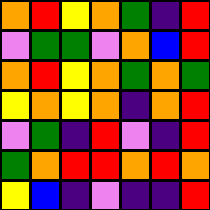[["orange", "red", "yellow", "orange", "green", "indigo", "red"], ["violet", "green", "green", "violet", "orange", "blue", "red"], ["orange", "red", "yellow", "orange", "green", "orange", "green"], ["yellow", "orange", "yellow", "orange", "indigo", "orange", "red"], ["violet", "green", "indigo", "red", "violet", "indigo", "red"], ["green", "orange", "red", "red", "orange", "red", "orange"], ["yellow", "blue", "indigo", "violet", "indigo", "indigo", "red"]]